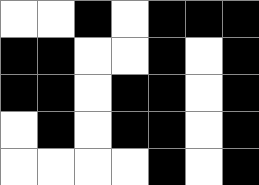[["white", "white", "black", "white", "black", "black", "black"], ["black", "black", "white", "white", "black", "white", "black"], ["black", "black", "white", "black", "black", "white", "black"], ["white", "black", "white", "black", "black", "white", "black"], ["white", "white", "white", "white", "black", "white", "black"]]